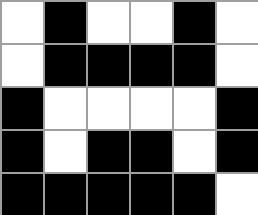[["white", "black", "white", "white", "black", "white"], ["white", "black", "black", "black", "black", "white"], ["black", "white", "white", "white", "white", "black"], ["black", "white", "black", "black", "white", "black"], ["black", "black", "black", "black", "black", "white"]]